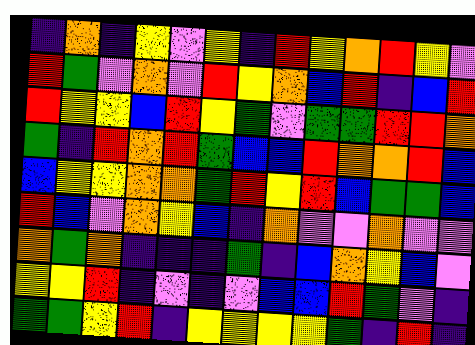[["indigo", "orange", "indigo", "yellow", "violet", "yellow", "indigo", "red", "yellow", "orange", "red", "yellow", "violet"], ["red", "green", "violet", "orange", "violet", "red", "yellow", "orange", "blue", "red", "indigo", "blue", "red"], ["red", "yellow", "yellow", "blue", "red", "yellow", "green", "violet", "green", "green", "red", "red", "orange"], ["green", "indigo", "red", "orange", "red", "green", "blue", "blue", "red", "orange", "orange", "red", "blue"], ["blue", "yellow", "yellow", "orange", "orange", "green", "red", "yellow", "red", "blue", "green", "green", "blue"], ["red", "blue", "violet", "orange", "yellow", "blue", "indigo", "orange", "violet", "violet", "orange", "violet", "violet"], ["orange", "green", "orange", "indigo", "indigo", "indigo", "green", "indigo", "blue", "orange", "yellow", "blue", "violet"], ["yellow", "yellow", "red", "indigo", "violet", "indigo", "violet", "blue", "blue", "red", "green", "violet", "indigo"], ["green", "green", "yellow", "red", "indigo", "yellow", "yellow", "yellow", "yellow", "green", "indigo", "red", "indigo"]]